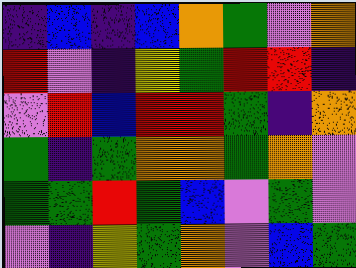[["indigo", "blue", "indigo", "blue", "orange", "green", "violet", "orange"], ["red", "violet", "indigo", "yellow", "green", "red", "red", "indigo"], ["violet", "red", "blue", "red", "red", "green", "indigo", "orange"], ["green", "indigo", "green", "orange", "orange", "green", "orange", "violet"], ["green", "green", "red", "green", "blue", "violet", "green", "violet"], ["violet", "indigo", "yellow", "green", "orange", "violet", "blue", "green"]]